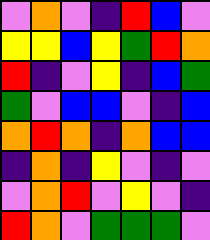[["violet", "orange", "violet", "indigo", "red", "blue", "violet"], ["yellow", "yellow", "blue", "yellow", "green", "red", "orange"], ["red", "indigo", "violet", "yellow", "indigo", "blue", "green"], ["green", "violet", "blue", "blue", "violet", "indigo", "blue"], ["orange", "red", "orange", "indigo", "orange", "blue", "blue"], ["indigo", "orange", "indigo", "yellow", "violet", "indigo", "violet"], ["violet", "orange", "red", "violet", "yellow", "violet", "indigo"], ["red", "orange", "violet", "green", "green", "green", "violet"]]